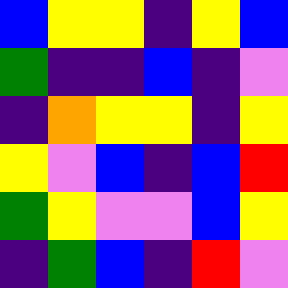[["blue", "yellow", "yellow", "indigo", "yellow", "blue"], ["green", "indigo", "indigo", "blue", "indigo", "violet"], ["indigo", "orange", "yellow", "yellow", "indigo", "yellow"], ["yellow", "violet", "blue", "indigo", "blue", "red"], ["green", "yellow", "violet", "violet", "blue", "yellow"], ["indigo", "green", "blue", "indigo", "red", "violet"]]